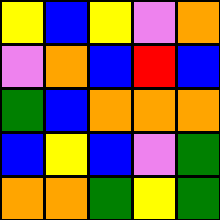[["yellow", "blue", "yellow", "violet", "orange"], ["violet", "orange", "blue", "red", "blue"], ["green", "blue", "orange", "orange", "orange"], ["blue", "yellow", "blue", "violet", "green"], ["orange", "orange", "green", "yellow", "green"]]